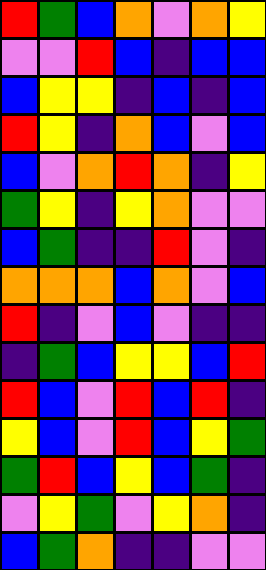[["red", "green", "blue", "orange", "violet", "orange", "yellow"], ["violet", "violet", "red", "blue", "indigo", "blue", "blue"], ["blue", "yellow", "yellow", "indigo", "blue", "indigo", "blue"], ["red", "yellow", "indigo", "orange", "blue", "violet", "blue"], ["blue", "violet", "orange", "red", "orange", "indigo", "yellow"], ["green", "yellow", "indigo", "yellow", "orange", "violet", "violet"], ["blue", "green", "indigo", "indigo", "red", "violet", "indigo"], ["orange", "orange", "orange", "blue", "orange", "violet", "blue"], ["red", "indigo", "violet", "blue", "violet", "indigo", "indigo"], ["indigo", "green", "blue", "yellow", "yellow", "blue", "red"], ["red", "blue", "violet", "red", "blue", "red", "indigo"], ["yellow", "blue", "violet", "red", "blue", "yellow", "green"], ["green", "red", "blue", "yellow", "blue", "green", "indigo"], ["violet", "yellow", "green", "violet", "yellow", "orange", "indigo"], ["blue", "green", "orange", "indigo", "indigo", "violet", "violet"]]